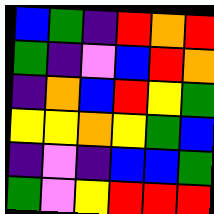[["blue", "green", "indigo", "red", "orange", "red"], ["green", "indigo", "violet", "blue", "red", "orange"], ["indigo", "orange", "blue", "red", "yellow", "green"], ["yellow", "yellow", "orange", "yellow", "green", "blue"], ["indigo", "violet", "indigo", "blue", "blue", "green"], ["green", "violet", "yellow", "red", "red", "red"]]